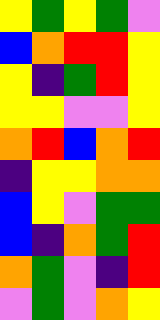[["yellow", "green", "yellow", "green", "violet"], ["blue", "orange", "red", "red", "yellow"], ["yellow", "indigo", "green", "red", "yellow"], ["yellow", "yellow", "violet", "violet", "yellow"], ["orange", "red", "blue", "orange", "red"], ["indigo", "yellow", "yellow", "orange", "orange"], ["blue", "yellow", "violet", "green", "green"], ["blue", "indigo", "orange", "green", "red"], ["orange", "green", "violet", "indigo", "red"], ["violet", "green", "violet", "orange", "yellow"]]